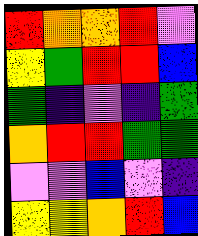[["red", "orange", "orange", "red", "violet"], ["yellow", "green", "red", "red", "blue"], ["green", "indigo", "violet", "indigo", "green"], ["orange", "red", "red", "green", "green"], ["violet", "violet", "blue", "violet", "indigo"], ["yellow", "yellow", "orange", "red", "blue"]]